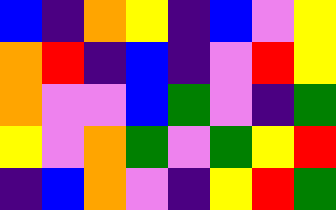[["blue", "indigo", "orange", "yellow", "indigo", "blue", "violet", "yellow"], ["orange", "red", "indigo", "blue", "indigo", "violet", "red", "yellow"], ["orange", "violet", "violet", "blue", "green", "violet", "indigo", "green"], ["yellow", "violet", "orange", "green", "violet", "green", "yellow", "red"], ["indigo", "blue", "orange", "violet", "indigo", "yellow", "red", "green"]]